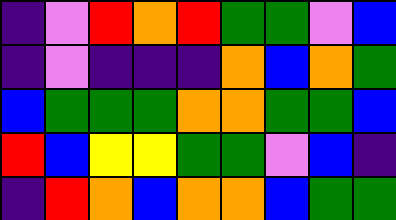[["indigo", "violet", "red", "orange", "red", "green", "green", "violet", "blue"], ["indigo", "violet", "indigo", "indigo", "indigo", "orange", "blue", "orange", "green"], ["blue", "green", "green", "green", "orange", "orange", "green", "green", "blue"], ["red", "blue", "yellow", "yellow", "green", "green", "violet", "blue", "indigo"], ["indigo", "red", "orange", "blue", "orange", "orange", "blue", "green", "green"]]